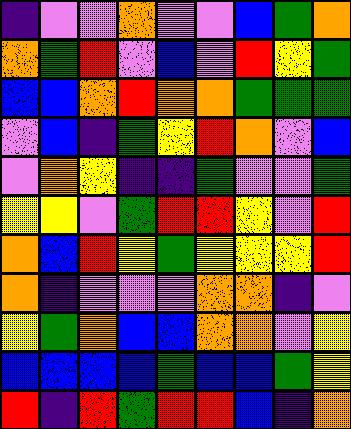[["indigo", "violet", "violet", "orange", "violet", "violet", "blue", "green", "orange"], ["orange", "green", "red", "violet", "blue", "violet", "red", "yellow", "green"], ["blue", "blue", "orange", "red", "orange", "orange", "green", "green", "green"], ["violet", "blue", "indigo", "green", "yellow", "red", "orange", "violet", "blue"], ["violet", "orange", "yellow", "indigo", "indigo", "green", "violet", "violet", "green"], ["yellow", "yellow", "violet", "green", "red", "red", "yellow", "violet", "red"], ["orange", "blue", "red", "yellow", "green", "yellow", "yellow", "yellow", "red"], ["orange", "indigo", "violet", "violet", "violet", "orange", "orange", "indigo", "violet"], ["yellow", "green", "orange", "blue", "blue", "orange", "orange", "violet", "yellow"], ["blue", "blue", "blue", "blue", "green", "blue", "blue", "green", "yellow"], ["red", "indigo", "red", "green", "red", "red", "blue", "indigo", "orange"]]